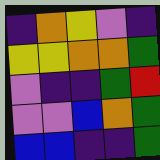[["indigo", "orange", "yellow", "violet", "indigo"], ["yellow", "yellow", "orange", "orange", "green"], ["violet", "indigo", "indigo", "green", "red"], ["violet", "violet", "blue", "orange", "green"], ["blue", "blue", "indigo", "indigo", "green"]]